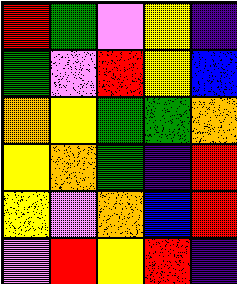[["red", "green", "violet", "yellow", "indigo"], ["green", "violet", "red", "yellow", "blue"], ["orange", "yellow", "green", "green", "orange"], ["yellow", "orange", "green", "indigo", "red"], ["yellow", "violet", "orange", "blue", "red"], ["violet", "red", "yellow", "red", "indigo"]]